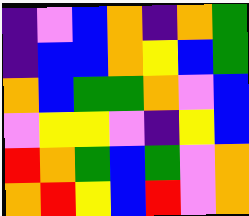[["indigo", "violet", "blue", "orange", "indigo", "orange", "green"], ["indigo", "blue", "blue", "orange", "yellow", "blue", "green"], ["orange", "blue", "green", "green", "orange", "violet", "blue"], ["violet", "yellow", "yellow", "violet", "indigo", "yellow", "blue"], ["red", "orange", "green", "blue", "green", "violet", "orange"], ["orange", "red", "yellow", "blue", "red", "violet", "orange"]]